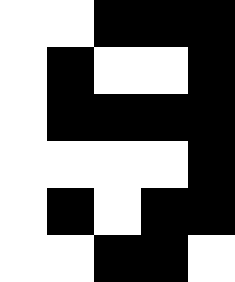[["white", "white", "black", "black", "black"], ["white", "black", "white", "white", "black"], ["white", "black", "black", "black", "black"], ["white", "white", "white", "white", "black"], ["white", "black", "white", "black", "black"], ["white", "white", "black", "black", "white"]]